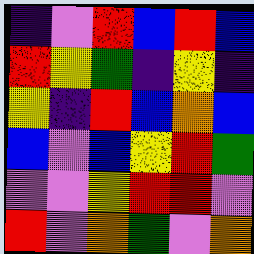[["indigo", "violet", "red", "blue", "red", "blue"], ["red", "yellow", "green", "indigo", "yellow", "indigo"], ["yellow", "indigo", "red", "blue", "orange", "blue"], ["blue", "violet", "blue", "yellow", "red", "green"], ["violet", "violet", "yellow", "red", "red", "violet"], ["red", "violet", "orange", "green", "violet", "orange"]]